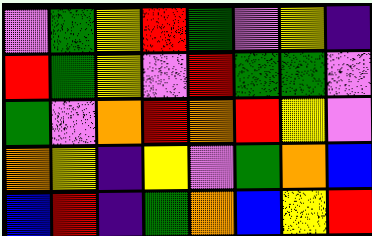[["violet", "green", "yellow", "red", "green", "violet", "yellow", "indigo"], ["red", "green", "yellow", "violet", "red", "green", "green", "violet"], ["green", "violet", "orange", "red", "orange", "red", "yellow", "violet"], ["orange", "yellow", "indigo", "yellow", "violet", "green", "orange", "blue"], ["blue", "red", "indigo", "green", "orange", "blue", "yellow", "red"]]